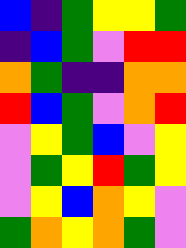[["blue", "indigo", "green", "yellow", "yellow", "green"], ["indigo", "blue", "green", "violet", "red", "red"], ["orange", "green", "indigo", "indigo", "orange", "orange"], ["red", "blue", "green", "violet", "orange", "red"], ["violet", "yellow", "green", "blue", "violet", "yellow"], ["violet", "green", "yellow", "red", "green", "yellow"], ["violet", "yellow", "blue", "orange", "yellow", "violet"], ["green", "orange", "yellow", "orange", "green", "violet"]]